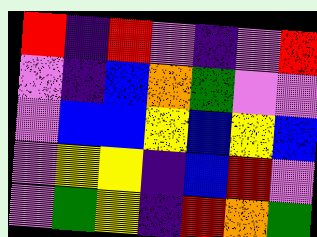[["red", "indigo", "red", "violet", "indigo", "violet", "red"], ["violet", "indigo", "blue", "orange", "green", "violet", "violet"], ["violet", "blue", "blue", "yellow", "blue", "yellow", "blue"], ["violet", "yellow", "yellow", "indigo", "blue", "red", "violet"], ["violet", "green", "yellow", "indigo", "red", "orange", "green"]]